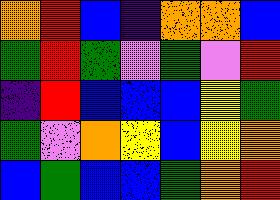[["orange", "red", "blue", "indigo", "orange", "orange", "blue"], ["green", "red", "green", "violet", "green", "violet", "red"], ["indigo", "red", "blue", "blue", "blue", "yellow", "green"], ["green", "violet", "orange", "yellow", "blue", "yellow", "orange"], ["blue", "green", "blue", "blue", "green", "orange", "red"]]